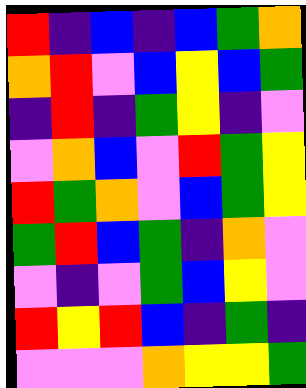[["red", "indigo", "blue", "indigo", "blue", "green", "orange"], ["orange", "red", "violet", "blue", "yellow", "blue", "green"], ["indigo", "red", "indigo", "green", "yellow", "indigo", "violet"], ["violet", "orange", "blue", "violet", "red", "green", "yellow"], ["red", "green", "orange", "violet", "blue", "green", "yellow"], ["green", "red", "blue", "green", "indigo", "orange", "violet"], ["violet", "indigo", "violet", "green", "blue", "yellow", "violet"], ["red", "yellow", "red", "blue", "indigo", "green", "indigo"], ["violet", "violet", "violet", "orange", "yellow", "yellow", "green"]]